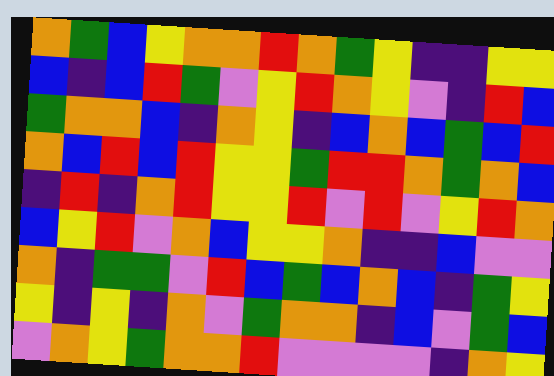[["orange", "green", "blue", "yellow", "orange", "orange", "red", "orange", "green", "yellow", "indigo", "indigo", "yellow", "yellow"], ["blue", "indigo", "blue", "red", "green", "violet", "yellow", "red", "orange", "yellow", "violet", "indigo", "red", "blue"], ["green", "orange", "orange", "blue", "indigo", "orange", "yellow", "indigo", "blue", "orange", "blue", "green", "blue", "red"], ["orange", "blue", "red", "blue", "red", "yellow", "yellow", "green", "red", "red", "orange", "green", "orange", "blue"], ["indigo", "red", "indigo", "orange", "red", "yellow", "yellow", "red", "violet", "red", "violet", "yellow", "red", "orange"], ["blue", "yellow", "red", "violet", "orange", "blue", "yellow", "yellow", "orange", "indigo", "indigo", "blue", "violet", "violet"], ["orange", "indigo", "green", "green", "violet", "red", "blue", "green", "blue", "orange", "blue", "indigo", "green", "yellow"], ["yellow", "indigo", "yellow", "indigo", "orange", "violet", "green", "orange", "orange", "indigo", "blue", "violet", "green", "blue"], ["violet", "orange", "yellow", "green", "orange", "orange", "red", "violet", "violet", "violet", "violet", "indigo", "orange", "yellow"]]